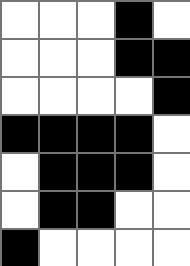[["white", "white", "white", "black", "white"], ["white", "white", "white", "black", "black"], ["white", "white", "white", "white", "black"], ["black", "black", "black", "black", "white"], ["white", "black", "black", "black", "white"], ["white", "black", "black", "white", "white"], ["black", "white", "white", "white", "white"]]